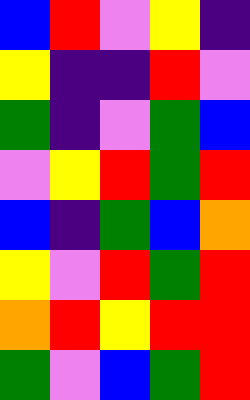[["blue", "red", "violet", "yellow", "indigo"], ["yellow", "indigo", "indigo", "red", "violet"], ["green", "indigo", "violet", "green", "blue"], ["violet", "yellow", "red", "green", "red"], ["blue", "indigo", "green", "blue", "orange"], ["yellow", "violet", "red", "green", "red"], ["orange", "red", "yellow", "red", "red"], ["green", "violet", "blue", "green", "red"]]